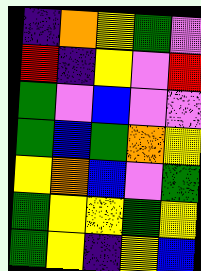[["indigo", "orange", "yellow", "green", "violet"], ["red", "indigo", "yellow", "violet", "red"], ["green", "violet", "blue", "violet", "violet"], ["green", "blue", "green", "orange", "yellow"], ["yellow", "orange", "blue", "violet", "green"], ["green", "yellow", "yellow", "green", "yellow"], ["green", "yellow", "indigo", "yellow", "blue"]]